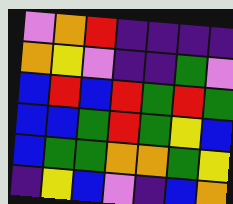[["violet", "orange", "red", "indigo", "indigo", "indigo", "indigo"], ["orange", "yellow", "violet", "indigo", "indigo", "green", "violet"], ["blue", "red", "blue", "red", "green", "red", "green"], ["blue", "blue", "green", "red", "green", "yellow", "blue"], ["blue", "green", "green", "orange", "orange", "green", "yellow"], ["indigo", "yellow", "blue", "violet", "indigo", "blue", "orange"]]